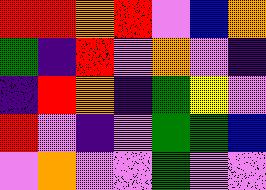[["red", "red", "orange", "red", "violet", "blue", "orange"], ["green", "indigo", "red", "violet", "orange", "violet", "indigo"], ["indigo", "red", "orange", "indigo", "green", "yellow", "violet"], ["red", "violet", "indigo", "violet", "green", "green", "blue"], ["violet", "orange", "violet", "violet", "green", "violet", "violet"]]